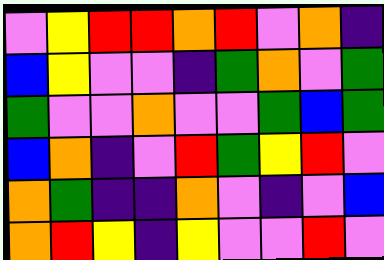[["violet", "yellow", "red", "red", "orange", "red", "violet", "orange", "indigo"], ["blue", "yellow", "violet", "violet", "indigo", "green", "orange", "violet", "green"], ["green", "violet", "violet", "orange", "violet", "violet", "green", "blue", "green"], ["blue", "orange", "indigo", "violet", "red", "green", "yellow", "red", "violet"], ["orange", "green", "indigo", "indigo", "orange", "violet", "indigo", "violet", "blue"], ["orange", "red", "yellow", "indigo", "yellow", "violet", "violet", "red", "violet"]]